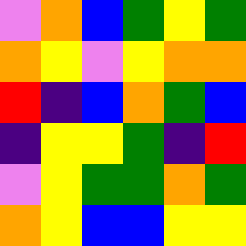[["violet", "orange", "blue", "green", "yellow", "green"], ["orange", "yellow", "violet", "yellow", "orange", "orange"], ["red", "indigo", "blue", "orange", "green", "blue"], ["indigo", "yellow", "yellow", "green", "indigo", "red"], ["violet", "yellow", "green", "green", "orange", "green"], ["orange", "yellow", "blue", "blue", "yellow", "yellow"]]